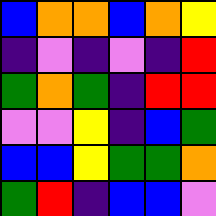[["blue", "orange", "orange", "blue", "orange", "yellow"], ["indigo", "violet", "indigo", "violet", "indigo", "red"], ["green", "orange", "green", "indigo", "red", "red"], ["violet", "violet", "yellow", "indigo", "blue", "green"], ["blue", "blue", "yellow", "green", "green", "orange"], ["green", "red", "indigo", "blue", "blue", "violet"]]